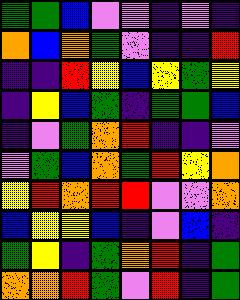[["green", "green", "blue", "violet", "violet", "indigo", "violet", "indigo"], ["orange", "blue", "orange", "green", "violet", "indigo", "indigo", "red"], ["indigo", "indigo", "red", "yellow", "blue", "yellow", "green", "yellow"], ["indigo", "yellow", "blue", "green", "indigo", "green", "green", "blue"], ["indigo", "violet", "green", "orange", "red", "indigo", "indigo", "violet"], ["violet", "green", "blue", "orange", "green", "red", "yellow", "orange"], ["yellow", "red", "orange", "red", "red", "violet", "violet", "orange"], ["blue", "yellow", "yellow", "blue", "indigo", "violet", "blue", "indigo"], ["green", "yellow", "indigo", "green", "orange", "red", "indigo", "green"], ["orange", "orange", "red", "green", "violet", "red", "indigo", "green"]]